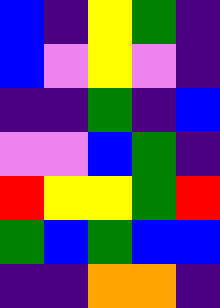[["blue", "indigo", "yellow", "green", "indigo"], ["blue", "violet", "yellow", "violet", "indigo"], ["indigo", "indigo", "green", "indigo", "blue"], ["violet", "violet", "blue", "green", "indigo"], ["red", "yellow", "yellow", "green", "red"], ["green", "blue", "green", "blue", "blue"], ["indigo", "indigo", "orange", "orange", "indigo"]]